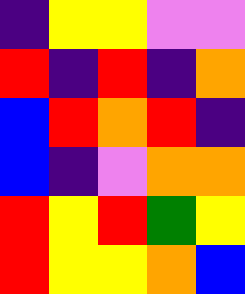[["indigo", "yellow", "yellow", "violet", "violet"], ["red", "indigo", "red", "indigo", "orange"], ["blue", "red", "orange", "red", "indigo"], ["blue", "indigo", "violet", "orange", "orange"], ["red", "yellow", "red", "green", "yellow"], ["red", "yellow", "yellow", "orange", "blue"]]